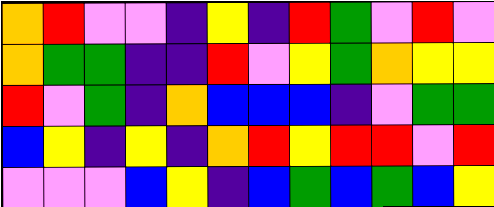[["orange", "red", "violet", "violet", "indigo", "yellow", "indigo", "red", "green", "violet", "red", "violet"], ["orange", "green", "green", "indigo", "indigo", "red", "violet", "yellow", "green", "orange", "yellow", "yellow"], ["red", "violet", "green", "indigo", "orange", "blue", "blue", "blue", "indigo", "violet", "green", "green"], ["blue", "yellow", "indigo", "yellow", "indigo", "orange", "red", "yellow", "red", "red", "violet", "red"], ["violet", "violet", "violet", "blue", "yellow", "indigo", "blue", "green", "blue", "green", "blue", "yellow"]]